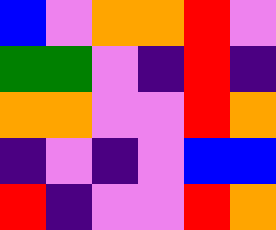[["blue", "violet", "orange", "orange", "red", "violet"], ["green", "green", "violet", "indigo", "red", "indigo"], ["orange", "orange", "violet", "violet", "red", "orange"], ["indigo", "violet", "indigo", "violet", "blue", "blue"], ["red", "indigo", "violet", "violet", "red", "orange"]]